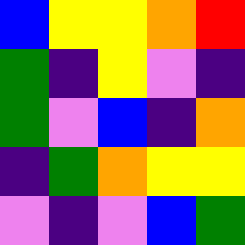[["blue", "yellow", "yellow", "orange", "red"], ["green", "indigo", "yellow", "violet", "indigo"], ["green", "violet", "blue", "indigo", "orange"], ["indigo", "green", "orange", "yellow", "yellow"], ["violet", "indigo", "violet", "blue", "green"]]